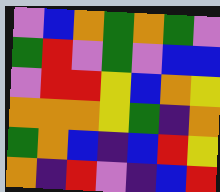[["violet", "blue", "orange", "green", "orange", "green", "violet"], ["green", "red", "violet", "green", "violet", "blue", "blue"], ["violet", "red", "red", "yellow", "blue", "orange", "yellow"], ["orange", "orange", "orange", "yellow", "green", "indigo", "orange"], ["green", "orange", "blue", "indigo", "blue", "red", "yellow"], ["orange", "indigo", "red", "violet", "indigo", "blue", "red"]]